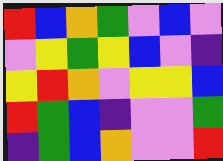[["red", "blue", "orange", "green", "violet", "blue", "violet"], ["violet", "yellow", "green", "yellow", "blue", "violet", "indigo"], ["yellow", "red", "orange", "violet", "yellow", "yellow", "blue"], ["red", "green", "blue", "indigo", "violet", "violet", "green"], ["indigo", "green", "blue", "orange", "violet", "violet", "red"]]